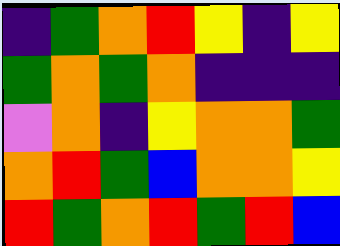[["indigo", "green", "orange", "red", "yellow", "indigo", "yellow"], ["green", "orange", "green", "orange", "indigo", "indigo", "indigo"], ["violet", "orange", "indigo", "yellow", "orange", "orange", "green"], ["orange", "red", "green", "blue", "orange", "orange", "yellow"], ["red", "green", "orange", "red", "green", "red", "blue"]]